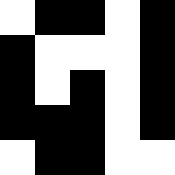[["white", "black", "black", "white", "black"], ["black", "white", "white", "white", "black"], ["black", "white", "black", "white", "black"], ["black", "black", "black", "white", "black"], ["white", "black", "black", "white", "white"]]